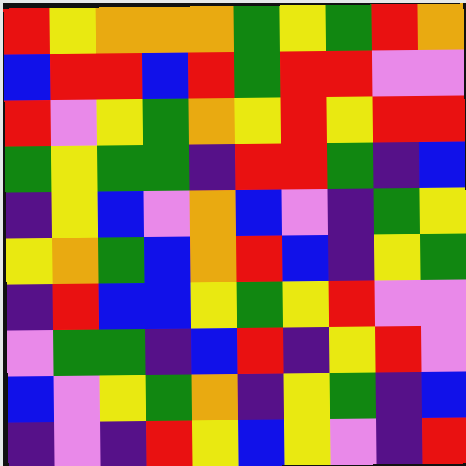[["red", "yellow", "orange", "orange", "orange", "green", "yellow", "green", "red", "orange"], ["blue", "red", "red", "blue", "red", "green", "red", "red", "violet", "violet"], ["red", "violet", "yellow", "green", "orange", "yellow", "red", "yellow", "red", "red"], ["green", "yellow", "green", "green", "indigo", "red", "red", "green", "indigo", "blue"], ["indigo", "yellow", "blue", "violet", "orange", "blue", "violet", "indigo", "green", "yellow"], ["yellow", "orange", "green", "blue", "orange", "red", "blue", "indigo", "yellow", "green"], ["indigo", "red", "blue", "blue", "yellow", "green", "yellow", "red", "violet", "violet"], ["violet", "green", "green", "indigo", "blue", "red", "indigo", "yellow", "red", "violet"], ["blue", "violet", "yellow", "green", "orange", "indigo", "yellow", "green", "indigo", "blue"], ["indigo", "violet", "indigo", "red", "yellow", "blue", "yellow", "violet", "indigo", "red"]]